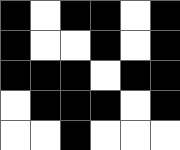[["black", "white", "black", "black", "white", "black"], ["black", "white", "white", "black", "white", "black"], ["black", "black", "black", "white", "black", "black"], ["white", "black", "black", "black", "white", "black"], ["white", "white", "black", "white", "white", "white"]]